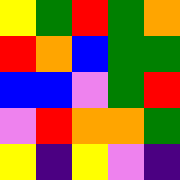[["yellow", "green", "red", "green", "orange"], ["red", "orange", "blue", "green", "green"], ["blue", "blue", "violet", "green", "red"], ["violet", "red", "orange", "orange", "green"], ["yellow", "indigo", "yellow", "violet", "indigo"]]